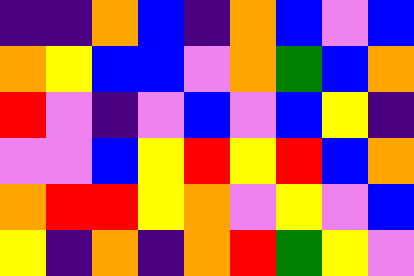[["indigo", "indigo", "orange", "blue", "indigo", "orange", "blue", "violet", "blue"], ["orange", "yellow", "blue", "blue", "violet", "orange", "green", "blue", "orange"], ["red", "violet", "indigo", "violet", "blue", "violet", "blue", "yellow", "indigo"], ["violet", "violet", "blue", "yellow", "red", "yellow", "red", "blue", "orange"], ["orange", "red", "red", "yellow", "orange", "violet", "yellow", "violet", "blue"], ["yellow", "indigo", "orange", "indigo", "orange", "red", "green", "yellow", "violet"]]